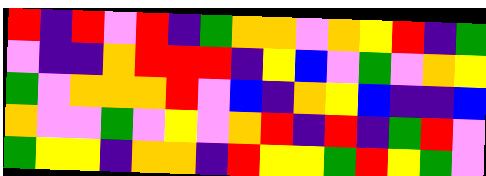[["red", "indigo", "red", "violet", "red", "indigo", "green", "orange", "orange", "violet", "orange", "yellow", "red", "indigo", "green"], ["violet", "indigo", "indigo", "orange", "red", "red", "red", "indigo", "yellow", "blue", "violet", "green", "violet", "orange", "yellow"], ["green", "violet", "orange", "orange", "orange", "red", "violet", "blue", "indigo", "orange", "yellow", "blue", "indigo", "indigo", "blue"], ["orange", "violet", "violet", "green", "violet", "yellow", "violet", "orange", "red", "indigo", "red", "indigo", "green", "red", "violet"], ["green", "yellow", "yellow", "indigo", "orange", "orange", "indigo", "red", "yellow", "yellow", "green", "red", "yellow", "green", "violet"]]